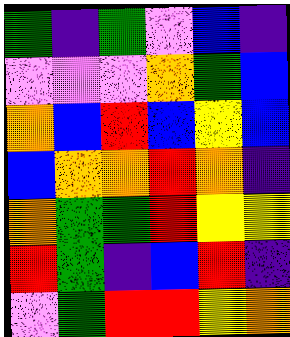[["green", "indigo", "green", "violet", "blue", "indigo"], ["violet", "violet", "violet", "orange", "green", "blue"], ["orange", "blue", "red", "blue", "yellow", "blue"], ["blue", "orange", "orange", "red", "orange", "indigo"], ["orange", "green", "green", "red", "yellow", "yellow"], ["red", "green", "indigo", "blue", "red", "indigo"], ["violet", "green", "red", "red", "yellow", "orange"]]